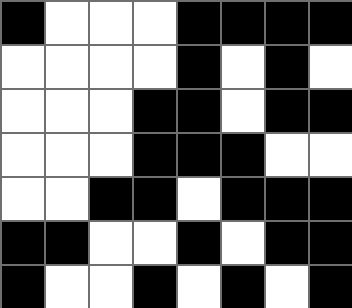[["black", "white", "white", "white", "black", "black", "black", "black"], ["white", "white", "white", "white", "black", "white", "black", "white"], ["white", "white", "white", "black", "black", "white", "black", "black"], ["white", "white", "white", "black", "black", "black", "white", "white"], ["white", "white", "black", "black", "white", "black", "black", "black"], ["black", "black", "white", "white", "black", "white", "black", "black"], ["black", "white", "white", "black", "white", "black", "white", "black"]]